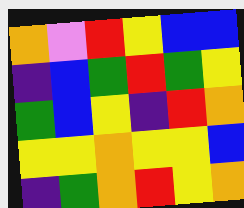[["orange", "violet", "red", "yellow", "blue", "blue"], ["indigo", "blue", "green", "red", "green", "yellow"], ["green", "blue", "yellow", "indigo", "red", "orange"], ["yellow", "yellow", "orange", "yellow", "yellow", "blue"], ["indigo", "green", "orange", "red", "yellow", "orange"]]